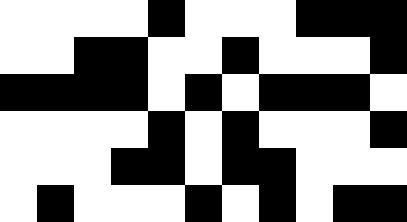[["white", "white", "white", "white", "black", "white", "white", "white", "black", "black", "black"], ["white", "white", "black", "black", "white", "white", "black", "white", "white", "white", "black"], ["black", "black", "black", "black", "white", "black", "white", "black", "black", "black", "white"], ["white", "white", "white", "white", "black", "white", "black", "white", "white", "white", "black"], ["white", "white", "white", "black", "black", "white", "black", "black", "white", "white", "white"], ["white", "black", "white", "white", "white", "black", "white", "black", "white", "black", "black"]]